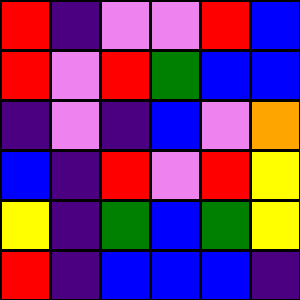[["red", "indigo", "violet", "violet", "red", "blue"], ["red", "violet", "red", "green", "blue", "blue"], ["indigo", "violet", "indigo", "blue", "violet", "orange"], ["blue", "indigo", "red", "violet", "red", "yellow"], ["yellow", "indigo", "green", "blue", "green", "yellow"], ["red", "indigo", "blue", "blue", "blue", "indigo"]]